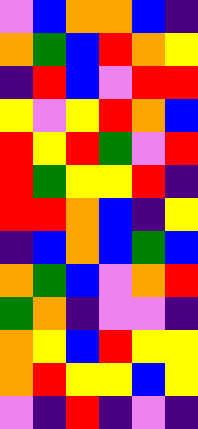[["violet", "blue", "orange", "orange", "blue", "indigo"], ["orange", "green", "blue", "red", "orange", "yellow"], ["indigo", "red", "blue", "violet", "red", "red"], ["yellow", "violet", "yellow", "red", "orange", "blue"], ["red", "yellow", "red", "green", "violet", "red"], ["red", "green", "yellow", "yellow", "red", "indigo"], ["red", "red", "orange", "blue", "indigo", "yellow"], ["indigo", "blue", "orange", "blue", "green", "blue"], ["orange", "green", "blue", "violet", "orange", "red"], ["green", "orange", "indigo", "violet", "violet", "indigo"], ["orange", "yellow", "blue", "red", "yellow", "yellow"], ["orange", "red", "yellow", "yellow", "blue", "yellow"], ["violet", "indigo", "red", "indigo", "violet", "indigo"]]